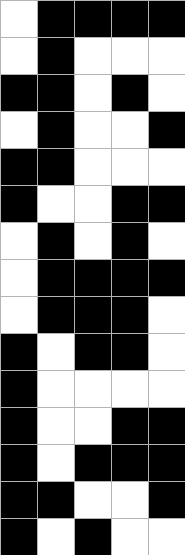[["white", "black", "black", "black", "black"], ["white", "black", "white", "white", "white"], ["black", "black", "white", "black", "white"], ["white", "black", "white", "white", "black"], ["black", "black", "white", "white", "white"], ["black", "white", "white", "black", "black"], ["white", "black", "white", "black", "white"], ["white", "black", "black", "black", "black"], ["white", "black", "black", "black", "white"], ["black", "white", "black", "black", "white"], ["black", "white", "white", "white", "white"], ["black", "white", "white", "black", "black"], ["black", "white", "black", "black", "black"], ["black", "black", "white", "white", "black"], ["black", "white", "black", "white", "white"]]